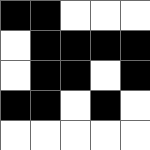[["black", "black", "white", "white", "white"], ["white", "black", "black", "black", "black"], ["white", "black", "black", "white", "black"], ["black", "black", "white", "black", "white"], ["white", "white", "white", "white", "white"]]